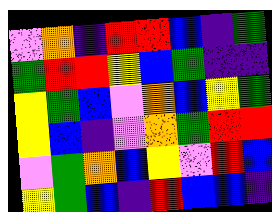[["violet", "orange", "indigo", "red", "red", "blue", "indigo", "green"], ["green", "red", "red", "yellow", "blue", "green", "indigo", "indigo"], ["yellow", "green", "blue", "violet", "orange", "blue", "yellow", "green"], ["yellow", "blue", "indigo", "violet", "orange", "green", "red", "red"], ["violet", "green", "orange", "blue", "yellow", "violet", "red", "blue"], ["yellow", "green", "blue", "indigo", "red", "blue", "blue", "indigo"]]